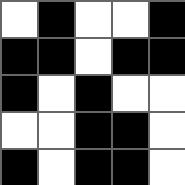[["white", "black", "white", "white", "black"], ["black", "black", "white", "black", "black"], ["black", "white", "black", "white", "white"], ["white", "white", "black", "black", "white"], ["black", "white", "black", "black", "white"]]